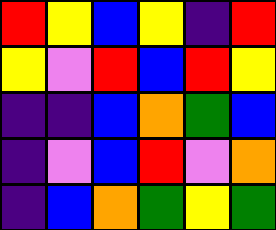[["red", "yellow", "blue", "yellow", "indigo", "red"], ["yellow", "violet", "red", "blue", "red", "yellow"], ["indigo", "indigo", "blue", "orange", "green", "blue"], ["indigo", "violet", "blue", "red", "violet", "orange"], ["indigo", "blue", "orange", "green", "yellow", "green"]]